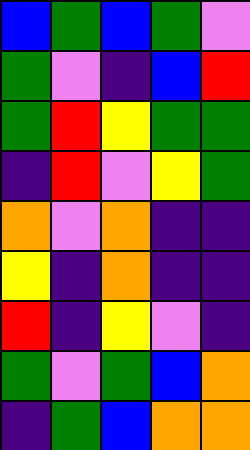[["blue", "green", "blue", "green", "violet"], ["green", "violet", "indigo", "blue", "red"], ["green", "red", "yellow", "green", "green"], ["indigo", "red", "violet", "yellow", "green"], ["orange", "violet", "orange", "indigo", "indigo"], ["yellow", "indigo", "orange", "indigo", "indigo"], ["red", "indigo", "yellow", "violet", "indigo"], ["green", "violet", "green", "blue", "orange"], ["indigo", "green", "blue", "orange", "orange"]]